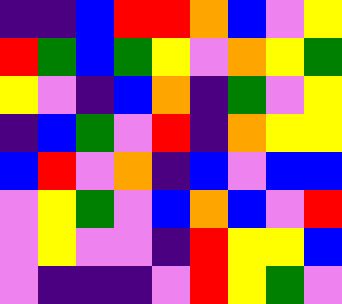[["indigo", "indigo", "blue", "red", "red", "orange", "blue", "violet", "yellow"], ["red", "green", "blue", "green", "yellow", "violet", "orange", "yellow", "green"], ["yellow", "violet", "indigo", "blue", "orange", "indigo", "green", "violet", "yellow"], ["indigo", "blue", "green", "violet", "red", "indigo", "orange", "yellow", "yellow"], ["blue", "red", "violet", "orange", "indigo", "blue", "violet", "blue", "blue"], ["violet", "yellow", "green", "violet", "blue", "orange", "blue", "violet", "red"], ["violet", "yellow", "violet", "violet", "indigo", "red", "yellow", "yellow", "blue"], ["violet", "indigo", "indigo", "indigo", "violet", "red", "yellow", "green", "violet"]]